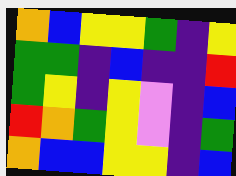[["orange", "blue", "yellow", "yellow", "green", "indigo", "yellow"], ["green", "green", "indigo", "blue", "indigo", "indigo", "red"], ["green", "yellow", "indigo", "yellow", "violet", "indigo", "blue"], ["red", "orange", "green", "yellow", "violet", "indigo", "green"], ["orange", "blue", "blue", "yellow", "yellow", "indigo", "blue"]]